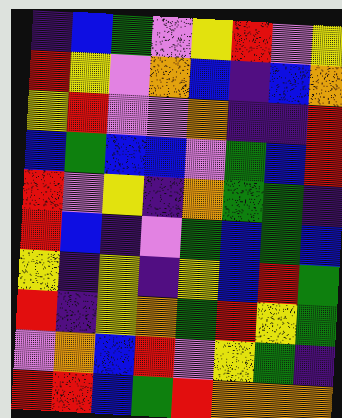[["indigo", "blue", "green", "violet", "yellow", "red", "violet", "yellow"], ["red", "yellow", "violet", "orange", "blue", "indigo", "blue", "orange"], ["yellow", "red", "violet", "violet", "orange", "indigo", "indigo", "red"], ["blue", "green", "blue", "blue", "violet", "green", "blue", "red"], ["red", "violet", "yellow", "indigo", "orange", "green", "green", "indigo"], ["red", "blue", "indigo", "violet", "green", "blue", "green", "blue"], ["yellow", "indigo", "yellow", "indigo", "yellow", "blue", "red", "green"], ["red", "indigo", "yellow", "orange", "green", "red", "yellow", "green"], ["violet", "orange", "blue", "red", "violet", "yellow", "green", "indigo"], ["red", "red", "blue", "green", "red", "orange", "orange", "orange"]]